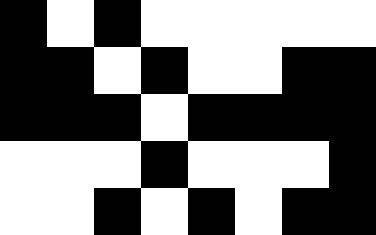[["black", "white", "black", "white", "white", "white", "white", "white"], ["black", "black", "white", "black", "white", "white", "black", "black"], ["black", "black", "black", "white", "black", "black", "black", "black"], ["white", "white", "white", "black", "white", "white", "white", "black"], ["white", "white", "black", "white", "black", "white", "black", "black"]]